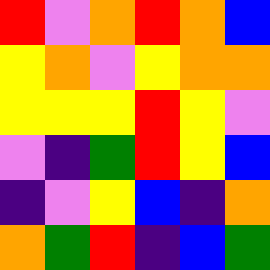[["red", "violet", "orange", "red", "orange", "blue"], ["yellow", "orange", "violet", "yellow", "orange", "orange"], ["yellow", "yellow", "yellow", "red", "yellow", "violet"], ["violet", "indigo", "green", "red", "yellow", "blue"], ["indigo", "violet", "yellow", "blue", "indigo", "orange"], ["orange", "green", "red", "indigo", "blue", "green"]]